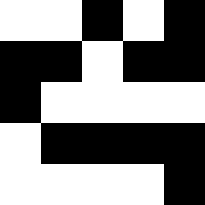[["white", "white", "black", "white", "black"], ["black", "black", "white", "black", "black"], ["black", "white", "white", "white", "white"], ["white", "black", "black", "black", "black"], ["white", "white", "white", "white", "black"]]